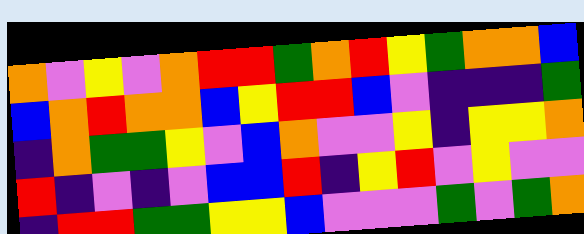[["orange", "violet", "yellow", "violet", "orange", "red", "red", "green", "orange", "red", "yellow", "green", "orange", "orange", "blue"], ["blue", "orange", "red", "orange", "orange", "blue", "yellow", "red", "red", "blue", "violet", "indigo", "indigo", "indigo", "green"], ["indigo", "orange", "green", "green", "yellow", "violet", "blue", "orange", "violet", "violet", "yellow", "indigo", "yellow", "yellow", "orange"], ["red", "indigo", "violet", "indigo", "violet", "blue", "blue", "red", "indigo", "yellow", "red", "violet", "yellow", "violet", "violet"], ["indigo", "red", "red", "green", "green", "yellow", "yellow", "blue", "violet", "violet", "violet", "green", "violet", "green", "orange"]]